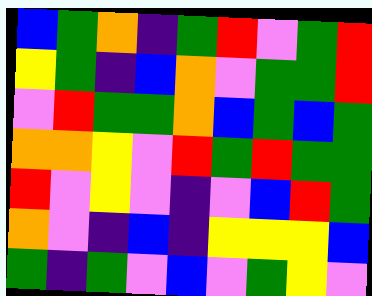[["blue", "green", "orange", "indigo", "green", "red", "violet", "green", "red"], ["yellow", "green", "indigo", "blue", "orange", "violet", "green", "green", "red"], ["violet", "red", "green", "green", "orange", "blue", "green", "blue", "green"], ["orange", "orange", "yellow", "violet", "red", "green", "red", "green", "green"], ["red", "violet", "yellow", "violet", "indigo", "violet", "blue", "red", "green"], ["orange", "violet", "indigo", "blue", "indigo", "yellow", "yellow", "yellow", "blue"], ["green", "indigo", "green", "violet", "blue", "violet", "green", "yellow", "violet"]]